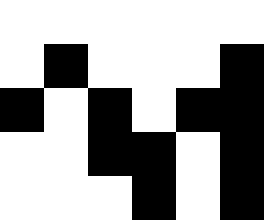[["white", "white", "white", "white", "white", "white"], ["white", "black", "white", "white", "white", "black"], ["black", "white", "black", "white", "black", "black"], ["white", "white", "black", "black", "white", "black"], ["white", "white", "white", "black", "white", "black"]]